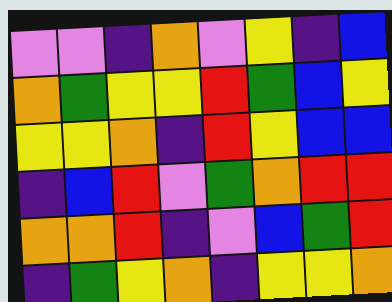[["violet", "violet", "indigo", "orange", "violet", "yellow", "indigo", "blue"], ["orange", "green", "yellow", "yellow", "red", "green", "blue", "yellow"], ["yellow", "yellow", "orange", "indigo", "red", "yellow", "blue", "blue"], ["indigo", "blue", "red", "violet", "green", "orange", "red", "red"], ["orange", "orange", "red", "indigo", "violet", "blue", "green", "red"], ["indigo", "green", "yellow", "orange", "indigo", "yellow", "yellow", "orange"]]